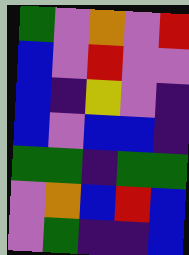[["green", "violet", "orange", "violet", "red"], ["blue", "violet", "red", "violet", "violet"], ["blue", "indigo", "yellow", "violet", "indigo"], ["blue", "violet", "blue", "blue", "indigo"], ["green", "green", "indigo", "green", "green"], ["violet", "orange", "blue", "red", "blue"], ["violet", "green", "indigo", "indigo", "blue"]]